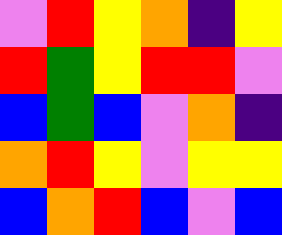[["violet", "red", "yellow", "orange", "indigo", "yellow"], ["red", "green", "yellow", "red", "red", "violet"], ["blue", "green", "blue", "violet", "orange", "indigo"], ["orange", "red", "yellow", "violet", "yellow", "yellow"], ["blue", "orange", "red", "blue", "violet", "blue"]]